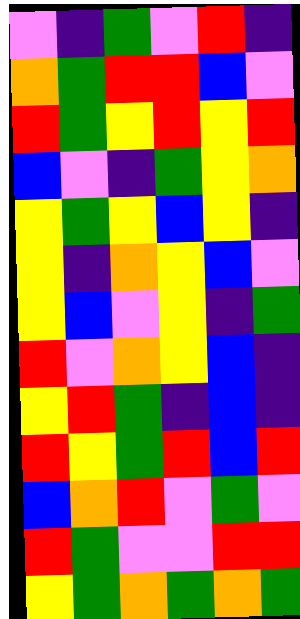[["violet", "indigo", "green", "violet", "red", "indigo"], ["orange", "green", "red", "red", "blue", "violet"], ["red", "green", "yellow", "red", "yellow", "red"], ["blue", "violet", "indigo", "green", "yellow", "orange"], ["yellow", "green", "yellow", "blue", "yellow", "indigo"], ["yellow", "indigo", "orange", "yellow", "blue", "violet"], ["yellow", "blue", "violet", "yellow", "indigo", "green"], ["red", "violet", "orange", "yellow", "blue", "indigo"], ["yellow", "red", "green", "indigo", "blue", "indigo"], ["red", "yellow", "green", "red", "blue", "red"], ["blue", "orange", "red", "violet", "green", "violet"], ["red", "green", "violet", "violet", "red", "red"], ["yellow", "green", "orange", "green", "orange", "green"]]